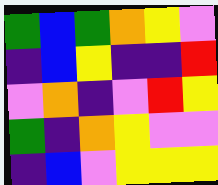[["green", "blue", "green", "orange", "yellow", "violet"], ["indigo", "blue", "yellow", "indigo", "indigo", "red"], ["violet", "orange", "indigo", "violet", "red", "yellow"], ["green", "indigo", "orange", "yellow", "violet", "violet"], ["indigo", "blue", "violet", "yellow", "yellow", "yellow"]]